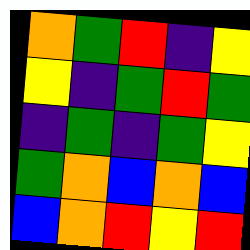[["orange", "green", "red", "indigo", "yellow"], ["yellow", "indigo", "green", "red", "green"], ["indigo", "green", "indigo", "green", "yellow"], ["green", "orange", "blue", "orange", "blue"], ["blue", "orange", "red", "yellow", "red"]]